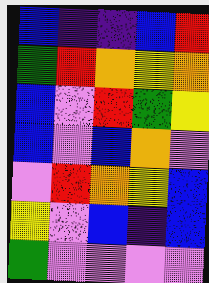[["blue", "indigo", "indigo", "blue", "red"], ["green", "red", "orange", "yellow", "orange"], ["blue", "violet", "red", "green", "yellow"], ["blue", "violet", "blue", "orange", "violet"], ["violet", "red", "orange", "yellow", "blue"], ["yellow", "violet", "blue", "indigo", "blue"], ["green", "violet", "violet", "violet", "violet"]]